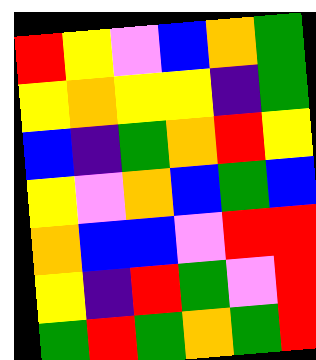[["red", "yellow", "violet", "blue", "orange", "green"], ["yellow", "orange", "yellow", "yellow", "indigo", "green"], ["blue", "indigo", "green", "orange", "red", "yellow"], ["yellow", "violet", "orange", "blue", "green", "blue"], ["orange", "blue", "blue", "violet", "red", "red"], ["yellow", "indigo", "red", "green", "violet", "red"], ["green", "red", "green", "orange", "green", "red"]]